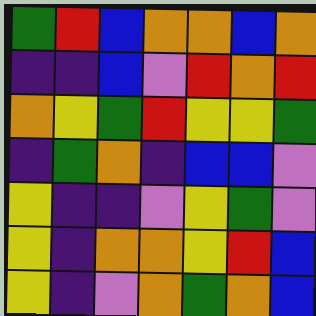[["green", "red", "blue", "orange", "orange", "blue", "orange"], ["indigo", "indigo", "blue", "violet", "red", "orange", "red"], ["orange", "yellow", "green", "red", "yellow", "yellow", "green"], ["indigo", "green", "orange", "indigo", "blue", "blue", "violet"], ["yellow", "indigo", "indigo", "violet", "yellow", "green", "violet"], ["yellow", "indigo", "orange", "orange", "yellow", "red", "blue"], ["yellow", "indigo", "violet", "orange", "green", "orange", "blue"]]